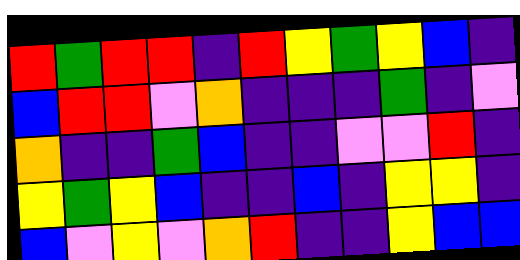[["red", "green", "red", "red", "indigo", "red", "yellow", "green", "yellow", "blue", "indigo"], ["blue", "red", "red", "violet", "orange", "indigo", "indigo", "indigo", "green", "indigo", "violet"], ["orange", "indigo", "indigo", "green", "blue", "indigo", "indigo", "violet", "violet", "red", "indigo"], ["yellow", "green", "yellow", "blue", "indigo", "indigo", "blue", "indigo", "yellow", "yellow", "indigo"], ["blue", "violet", "yellow", "violet", "orange", "red", "indigo", "indigo", "yellow", "blue", "blue"]]